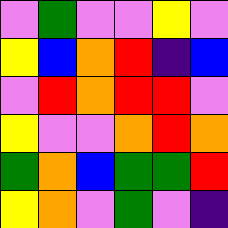[["violet", "green", "violet", "violet", "yellow", "violet"], ["yellow", "blue", "orange", "red", "indigo", "blue"], ["violet", "red", "orange", "red", "red", "violet"], ["yellow", "violet", "violet", "orange", "red", "orange"], ["green", "orange", "blue", "green", "green", "red"], ["yellow", "orange", "violet", "green", "violet", "indigo"]]